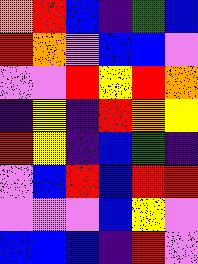[["orange", "red", "blue", "indigo", "green", "blue"], ["red", "orange", "violet", "blue", "blue", "violet"], ["violet", "violet", "red", "yellow", "red", "orange"], ["indigo", "yellow", "indigo", "red", "orange", "yellow"], ["red", "yellow", "indigo", "blue", "green", "indigo"], ["violet", "blue", "red", "blue", "red", "red"], ["violet", "violet", "violet", "blue", "yellow", "violet"], ["blue", "blue", "blue", "indigo", "red", "violet"]]